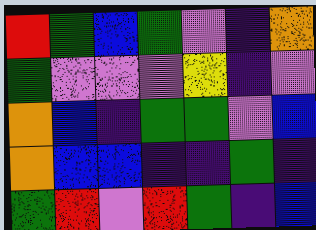[["red", "green", "blue", "green", "violet", "indigo", "orange"], ["green", "violet", "violet", "violet", "yellow", "indigo", "violet"], ["orange", "blue", "indigo", "green", "green", "violet", "blue"], ["orange", "blue", "blue", "indigo", "indigo", "green", "indigo"], ["green", "red", "violet", "red", "green", "indigo", "blue"]]